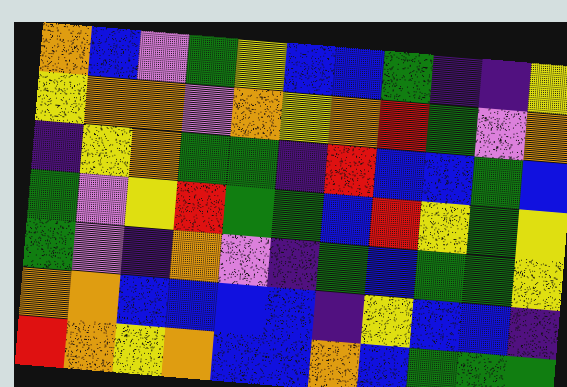[["orange", "blue", "violet", "green", "yellow", "blue", "blue", "green", "indigo", "indigo", "yellow"], ["yellow", "orange", "orange", "violet", "orange", "yellow", "orange", "red", "green", "violet", "orange"], ["indigo", "yellow", "orange", "green", "green", "indigo", "red", "blue", "blue", "green", "blue"], ["green", "violet", "yellow", "red", "green", "green", "blue", "red", "yellow", "green", "yellow"], ["green", "violet", "indigo", "orange", "violet", "indigo", "green", "blue", "green", "green", "yellow"], ["orange", "orange", "blue", "blue", "blue", "blue", "indigo", "yellow", "blue", "blue", "indigo"], ["red", "orange", "yellow", "orange", "blue", "blue", "orange", "blue", "green", "green", "green"]]